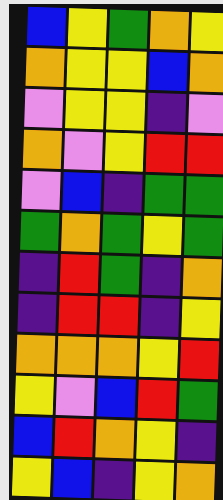[["blue", "yellow", "green", "orange", "yellow"], ["orange", "yellow", "yellow", "blue", "orange"], ["violet", "yellow", "yellow", "indigo", "violet"], ["orange", "violet", "yellow", "red", "red"], ["violet", "blue", "indigo", "green", "green"], ["green", "orange", "green", "yellow", "green"], ["indigo", "red", "green", "indigo", "orange"], ["indigo", "red", "red", "indigo", "yellow"], ["orange", "orange", "orange", "yellow", "red"], ["yellow", "violet", "blue", "red", "green"], ["blue", "red", "orange", "yellow", "indigo"], ["yellow", "blue", "indigo", "yellow", "orange"]]